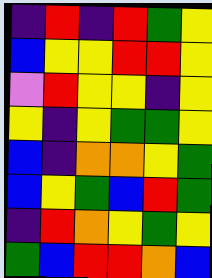[["indigo", "red", "indigo", "red", "green", "yellow"], ["blue", "yellow", "yellow", "red", "red", "yellow"], ["violet", "red", "yellow", "yellow", "indigo", "yellow"], ["yellow", "indigo", "yellow", "green", "green", "yellow"], ["blue", "indigo", "orange", "orange", "yellow", "green"], ["blue", "yellow", "green", "blue", "red", "green"], ["indigo", "red", "orange", "yellow", "green", "yellow"], ["green", "blue", "red", "red", "orange", "blue"]]